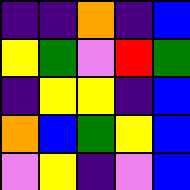[["indigo", "indigo", "orange", "indigo", "blue"], ["yellow", "green", "violet", "red", "green"], ["indigo", "yellow", "yellow", "indigo", "blue"], ["orange", "blue", "green", "yellow", "blue"], ["violet", "yellow", "indigo", "violet", "blue"]]